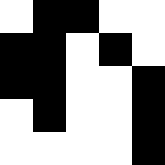[["white", "black", "black", "white", "white"], ["black", "black", "white", "black", "white"], ["black", "black", "white", "white", "black"], ["white", "black", "white", "white", "black"], ["white", "white", "white", "white", "black"]]